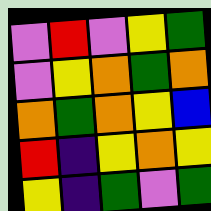[["violet", "red", "violet", "yellow", "green"], ["violet", "yellow", "orange", "green", "orange"], ["orange", "green", "orange", "yellow", "blue"], ["red", "indigo", "yellow", "orange", "yellow"], ["yellow", "indigo", "green", "violet", "green"]]